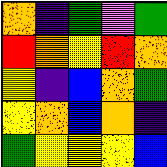[["orange", "indigo", "green", "violet", "green"], ["red", "orange", "yellow", "red", "orange"], ["yellow", "indigo", "blue", "orange", "green"], ["yellow", "orange", "blue", "orange", "indigo"], ["green", "yellow", "yellow", "yellow", "blue"]]